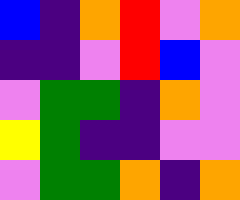[["blue", "indigo", "orange", "red", "violet", "orange"], ["indigo", "indigo", "violet", "red", "blue", "violet"], ["violet", "green", "green", "indigo", "orange", "violet"], ["yellow", "green", "indigo", "indigo", "violet", "violet"], ["violet", "green", "green", "orange", "indigo", "orange"]]